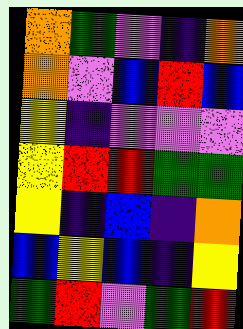[["orange", "green", "violet", "indigo", "orange"], ["orange", "violet", "blue", "red", "blue"], ["yellow", "indigo", "violet", "violet", "violet"], ["yellow", "red", "red", "green", "green"], ["yellow", "indigo", "blue", "indigo", "orange"], ["blue", "yellow", "blue", "indigo", "yellow"], ["green", "red", "violet", "green", "red"]]